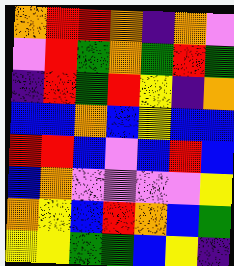[["orange", "red", "red", "orange", "indigo", "orange", "violet"], ["violet", "red", "green", "orange", "green", "red", "green"], ["indigo", "red", "green", "red", "yellow", "indigo", "orange"], ["blue", "blue", "orange", "blue", "yellow", "blue", "blue"], ["red", "red", "blue", "violet", "blue", "red", "blue"], ["blue", "orange", "violet", "violet", "violet", "violet", "yellow"], ["orange", "yellow", "blue", "red", "orange", "blue", "green"], ["yellow", "yellow", "green", "green", "blue", "yellow", "indigo"]]